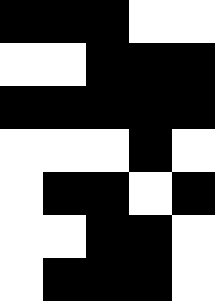[["black", "black", "black", "white", "white"], ["white", "white", "black", "black", "black"], ["black", "black", "black", "black", "black"], ["white", "white", "white", "black", "white"], ["white", "black", "black", "white", "black"], ["white", "white", "black", "black", "white"], ["white", "black", "black", "black", "white"]]